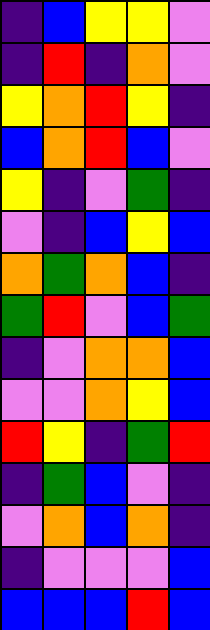[["indigo", "blue", "yellow", "yellow", "violet"], ["indigo", "red", "indigo", "orange", "violet"], ["yellow", "orange", "red", "yellow", "indigo"], ["blue", "orange", "red", "blue", "violet"], ["yellow", "indigo", "violet", "green", "indigo"], ["violet", "indigo", "blue", "yellow", "blue"], ["orange", "green", "orange", "blue", "indigo"], ["green", "red", "violet", "blue", "green"], ["indigo", "violet", "orange", "orange", "blue"], ["violet", "violet", "orange", "yellow", "blue"], ["red", "yellow", "indigo", "green", "red"], ["indigo", "green", "blue", "violet", "indigo"], ["violet", "orange", "blue", "orange", "indigo"], ["indigo", "violet", "violet", "violet", "blue"], ["blue", "blue", "blue", "red", "blue"]]